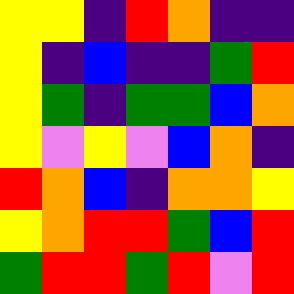[["yellow", "yellow", "indigo", "red", "orange", "indigo", "indigo"], ["yellow", "indigo", "blue", "indigo", "indigo", "green", "red"], ["yellow", "green", "indigo", "green", "green", "blue", "orange"], ["yellow", "violet", "yellow", "violet", "blue", "orange", "indigo"], ["red", "orange", "blue", "indigo", "orange", "orange", "yellow"], ["yellow", "orange", "red", "red", "green", "blue", "red"], ["green", "red", "red", "green", "red", "violet", "red"]]